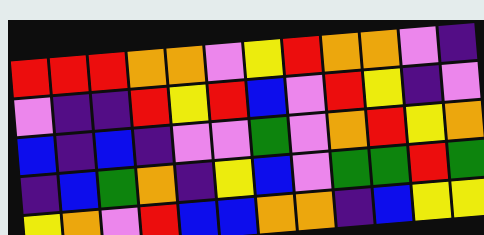[["red", "red", "red", "orange", "orange", "violet", "yellow", "red", "orange", "orange", "violet", "indigo"], ["violet", "indigo", "indigo", "red", "yellow", "red", "blue", "violet", "red", "yellow", "indigo", "violet"], ["blue", "indigo", "blue", "indigo", "violet", "violet", "green", "violet", "orange", "red", "yellow", "orange"], ["indigo", "blue", "green", "orange", "indigo", "yellow", "blue", "violet", "green", "green", "red", "green"], ["yellow", "orange", "violet", "red", "blue", "blue", "orange", "orange", "indigo", "blue", "yellow", "yellow"]]